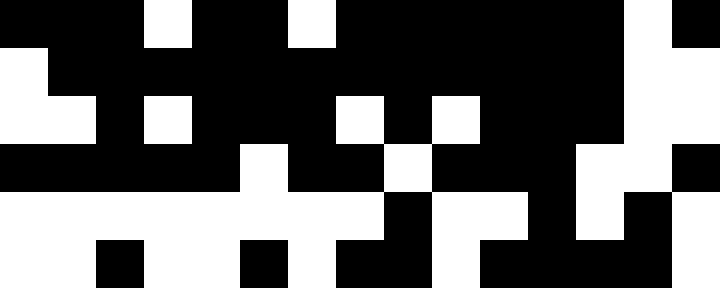[["black", "black", "black", "white", "black", "black", "white", "black", "black", "black", "black", "black", "black", "white", "black"], ["white", "black", "black", "black", "black", "black", "black", "black", "black", "black", "black", "black", "black", "white", "white"], ["white", "white", "black", "white", "black", "black", "black", "white", "black", "white", "black", "black", "black", "white", "white"], ["black", "black", "black", "black", "black", "white", "black", "black", "white", "black", "black", "black", "white", "white", "black"], ["white", "white", "white", "white", "white", "white", "white", "white", "black", "white", "white", "black", "white", "black", "white"], ["white", "white", "black", "white", "white", "black", "white", "black", "black", "white", "black", "black", "black", "black", "white"]]